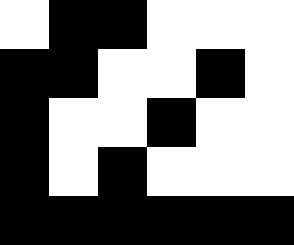[["white", "black", "black", "white", "white", "white"], ["black", "black", "white", "white", "black", "white"], ["black", "white", "white", "black", "white", "white"], ["black", "white", "black", "white", "white", "white"], ["black", "black", "black", "black", "black", "black"]]